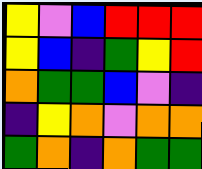[["yellow", "violet", "blue", "red", "red", "red"], ["yellow", "blue", "indigo", "green", "yellow", "red"], ["orange", "green", "green", "blue", "violet", "indigo"], ["indigo", "yellow", "orange", "violet", "orange", "orange"], ["green", "orange", "indigo", "orange", "green", "green"]]